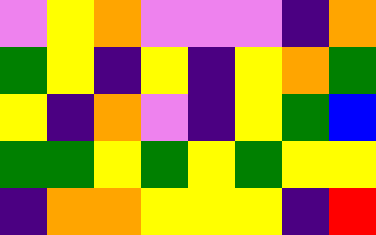[["violet", "yellow", "orange", "violet", "violet", "violet", "indigo", "orange"], ["green", "yellow", "indigo", "yellow", "indigo", "yellow", "orange", "green"], ["yellow", "indigo", "orange", "violet", "indigo", "yellow", "green", "blue"], ["green", "green", "yellow", "green", "yellow", "green", "yellow", "yellow"], ["indigo", "orange", "orange", "yellow", "yellow", "yellow", "indigo", "red"]]